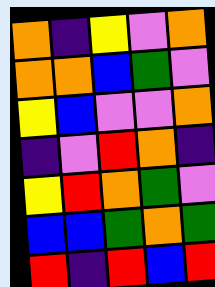[["orange", "indigo", "yellow", "violet", "orange"], ["orange", "orange", "blue", "green", "violet"], ["yellow", "blue", "violet", "violet", "orange"], ["indigo", "violet", "red", "orange", "indigo"], ["yellow", "red", "orange", "green", "violet"], ["blue", "blue", "green", "orange", "green"], ["red", "indigo", "red", "blue", "red"]]